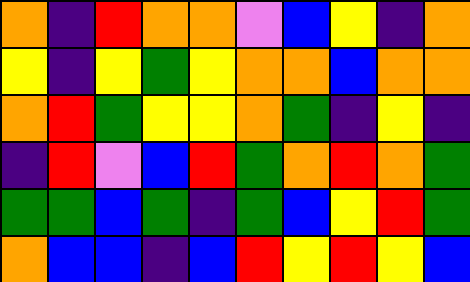[["orange", "indigo", "red", "orange", "orange", "violet", "blue", "yellow", "indigo", "orange"], ["yellow", "indigo", "yellow", "green", "yellow", "orange", "orange", "blue", "orange", "orange"], ["orange", "red", "green", "yellow", "yellow", "orange", "green", "indigo", "yellow", "indigo"], ["indigo", "red", "violet", "blue", "red", "green", "orange", "red", "orange", "green"], ["green", "green", "blue", "green", "indigo", "green", "blue", "yellow", "red", "green"], ["orange", "blue", "blue", "indigo", "blue", "red", "yellow", "red", "yellow", "blue"]]